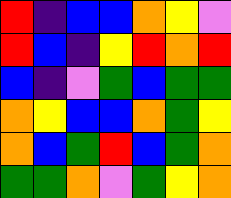[["red", "indigo", "blue", "blue", "orange", "yellow", "violet"], ["red", "blue", "indigo", "yellow", "red", "orange", "red"], ["blue", "indigo", "violet", "green", "blue", "green", "green"], ["orange", "yellow", "blue", "blue", "orange", "green", "yellow"], ["orange", "blue", "green", "red", "blue", "green", "orange"], ["green", "green", "orange", "violet", "green", "yellow", "orange"]]